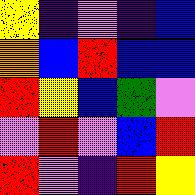[["yellow", "indigo", "violet", "indigo", "blue"], ["orange", "blue", "red", "blue", "blue"], ["red", "yellow", "blue", "green", "violet"], ["violet", "red", "violet", "blue", "red"], ["red", "violet", "indigo", "red", "yellow"]]